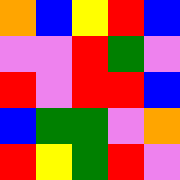[["orange", "blue", "yellow", "red", "blue"], ["violet", "violet", "red", "green", "violet"], ["red", "violet", "red", "red", "blue"], ["blue", "green", "green", "violet", "orange"], ["red", "yellow", "green", "red", "violet"]]